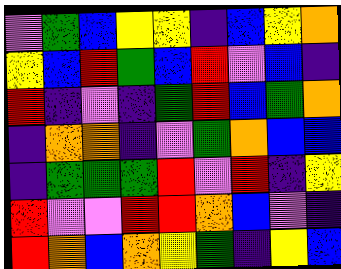[["violet", "green", "blue", "yellow", "yellow", "indigo", "blue", "yellow", "orange"], ["yellow", "blue", "red", "green", "blue", "red", "violet", "blue", "indigo"], ["red", "indigo", "violet", "indigo", "green", "red", "blue", "green", "orange"], ["indigo", "orange", "orange", "indigo", "violet", "green", "orange", "blue", "blue"], ["indigo", "green", "green", "green", "red", "violet", "red", "indigo", "yellow"], ["red", "violet", "violet", "red", "red", "orange", "blue", "violet", "indigo"], ["red", "orange", "blue", "orange", "yellow", "green", "indigo", "yellow", "blue"]]